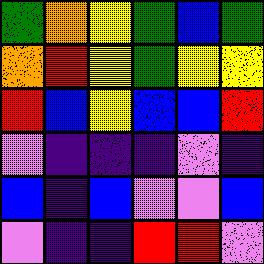[["green", "orange", "yellow", "green", "blue", "green"], ["orange", "red", "yellow", "green", "yellow", "yellow"], ["red", "blue", "yellow", "blue", "blue", "red"], ["violet", "indigo", "indigo", "indigo", "violet", "indigo"], ["blue", "indigo", "blue", "violet", "violet", "blue"], ["violet", "indigo", "indigo", "red", "red", "violet"]]